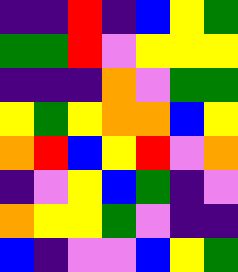[["indigo", "indigo", "red", "indigo", "blue", "yellow", "green"], ["green", "green", "red", "violet", "yellow", "yellow", "yellow"], ["indigo", "indigo", "indigo", "orange", "violet", "green", "green"], ["yellow", "green", "yellow", "orange", "orange", "blue", "yellow"], ["orange", "red", "blue", "yellow", "red", "violet", "orange"], ["indigo", "violet", "yellow", "blue", "green", "indigo", "violet"], ["orange", "yellow", "yellow", "green", "violet", "indigo", "indigo"], ["blue", "indigo", "violet", "violet", "blue", "yellow", "green"]]